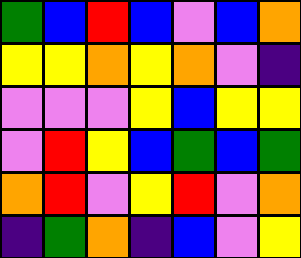[["green", "blue", "red", "blue", "violet", "blue", "orange"], ["yellow", "yellow", "orange", "yellow", "orange", "violet", "indigo"], ["violet", "violet", "violet", "yellow", "blue", "yellow", "yellow"], ["violet", "red", "yellow", "blue", "green", "blue", "green"], ["orange", "red", "violet", "yellow", "red", "violet", "orange"], ["indigo", "green", "orange", "indigo", "blue", "violet", "yellow"]]